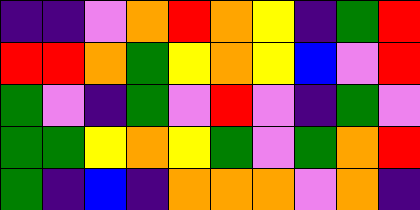[["indigo", "indigo", "violet", "orange", "red", "orange", "yellow", "indigo", "green", "red"], ["red", "red", "orange", "green", "yellow", "orange", "yellow", "blue", "violet", "red"], ["green", "violet", "indigo", "green", "violet", "red", "violet", "indigo", "green", "violet"], ["green", "green", "yellow", "orange", "yellow", "green", "violet", "green", "orange", "red"], ["green", "indigo", "blue", "indigo", "orange", "orange", "orange", "violet", "orange", "indigo"]]